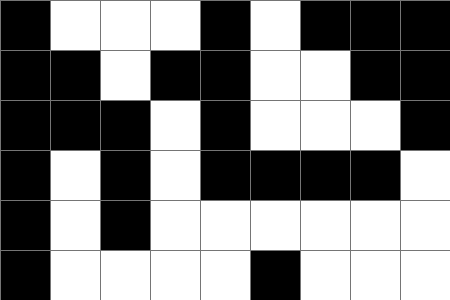[["black", "white", "white", "white", "black", "white", "black", "black", "black"], ["black", "black", "white", "black", "black", "white", "white", "black", "black"], ["black", "black", "black", "white", "black", "white", "white", "white", "black"], ["black", "white", "black", "white", "black", "black", "black", "black", "white"], ["black", "white", "black", "white", "white", "white", "white", "white", "white"], ["black", "white", "white", "white", "white", "black", "white", "white", "white"]]